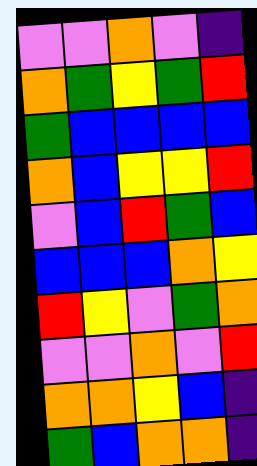[["violet", "violet", "orange", "violet", "indigo"], ["orange", "green", "yellow", "green", "red"], ["green", "blue", "blue", "blue", "blue"], ["orange", "blue", "yellow", "yellow", "red"], ["violet", "blue", "red", "green", "blue"], ["blue", "blue", "blue", "orange", "yellow"], ["red", "yellow", "violet", "green", "orange"], ["violet", "violet", "orange", "violet", "red"], ["orange", "orange", "yellow", "blue", "indigo"], ["green", "blue", "orange", "orange", "indigo"]]